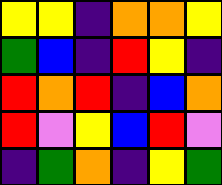[["yellow", "yellow", "indigo", "orange", "orange", "yellow"], ["green", "blue", "indigo", "red", "yellow", "indigo"], ["red", "orange", "red", "indigo", "blue", "orange"], ["red", "violet", "yellow", "blue", "red", "violet"], ["indigo", "green", "orange", "indigo", "yellow", "green"]]